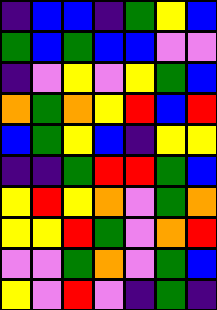[["indigo", "blue", "blue", "indigo", "green", "yellow", "blue"], ["green", "blue", "green", "blue", "blue", "violet", "violet"], ["indigo", "violet", "yellow", "violet", "yellow", "green", "blue"], ["orange", "green", "orange", "yellow", "red", "blue", "red"], ["blue", "green", "yellow", "blue", "indigo", "yellow", "yellow"], ["indigo", "indigo", "green", "red", "red", "green", "blue"], ["yellow", "red", "yellow", "orange", "violet", "green", "orange"], ["yellow", "yellow", "red", "green", "violet", "orange", "red"], ["violet", "violet", "green", "orange", "violet", "green", "blue"], ["yellow", "violet", "red", "violet", "indigo", "green", "indigo"]]